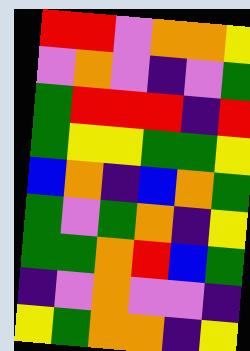[["red", "red", "violet", "orange", "orange", "yellow"], ["violet", "orange", "violet", "indigo", "violet", "green"], ["green", "red", "red", "red", "indigo", "red"], ["green", "yellow", "yellow", "green", "green", "yellow"], ["blue", "orange", "indigo", "blue", "orange", "green"], ["green", "violet", "green", "orange", "indigo", "yellow"], ["green", "green", "orange", "red", "blue", "green"], ["indigo", "violet", "orange", "violet", "violet", "indigo"], ["yellow", "green", "orange", "orange", "indigo", "yellow"]]